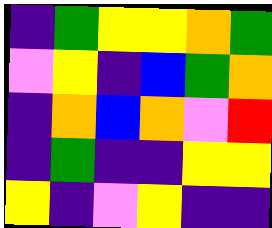[["indigo", "green", "yellow", "yellow", "orange", "green"], ["violet", "yellow", "indigo", "blue", "green", "orange"], ["indigo", "orange", "blue", "orange", "violet", "red"], ["indigo", "green", "indigo", "indigo", "yellow", "yellow"], ["yellow", "indigo", "violet", "yellow", "indigo", "indigo"]]